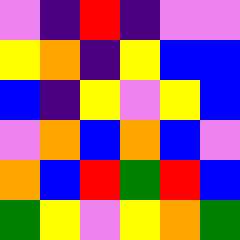[["violet", "indigo", "red", "indigo", "violet", "violet"], ["yellow", "orange", "indigo", "yellow", "blue", "blue"], ["blue", "indigo", "yellow", "violet", "yellow", "blue"], ["violet", "orange", "blue", "orange", "blue", "violet"], ["orange", "blue", "red", "green", "red", "blue"], ["green", "yellow", "violet", "yellow", "orange", "green"]]